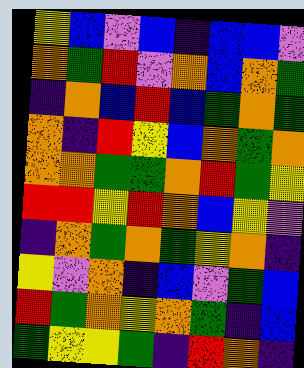[["yellow", "blue", "violet", "blue", "indigo", "blue", "blue", "violet"], ["orange", "green", "red", "violet", "orange", "blue", "orange", "green"], ["indigo", "orange", "blue", "red", "blue", "green", "orange", "green"], ["orange", "indigo", "red", "yellow", "blue", "orange", "green", "orange"], ["orange", "orange", "green", "green", "orange", "red", "green", "yellow"], ["red", "red", "yellow", "red", "orange", "blue", "yellow", "violet"], ["indigo", "orange", "green", "orange", "green", "yellow", "orange", "indigo"], ["yellow", "violet", "orange", "indigo", "blue", "violet", "green", "blue"], ["red", "green", "orange", "yellow", "orange", "green", "indigo", "blue"], ["green", "yellow", "yellow", "green", "indigo", "red", "orange", "indigo"]]